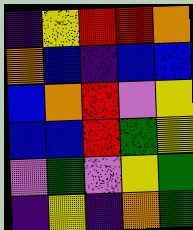[["indigo", "yellow", "red", "red", "orange"], ["orange", "blue", "indigo", "blue", "blue"], ["blue", "orange", "red", "violet", "yellow"], ["blue", "blue", "red", "green", "yellow"], ["violet", "green", "violet", "yellow", "green"], ["indigo", "yellow", "indigo", "orange", "green"]]